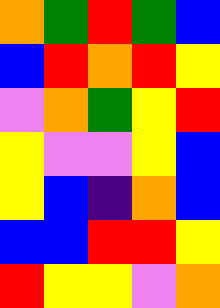[["orange", "green", "red", "green", "blue"], ["blue", "red", "orange", "red", "yellow"], ["violet", "orange", "green", "yellow", "red"], ["yellow", "violet", "violet", "yellow", "blue"], ["yellow", "blue", "indigo", "orange", "blue"], ["blue", "blue", "red", "red", "yellow"], ["red", "yellow", "yellow", "violet", "orange"]]